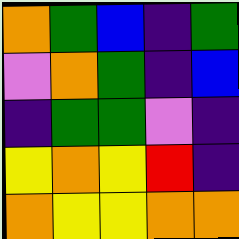[["orange", "green", "blue", "indigo", "green"], ["violet", "orange", "green", "indigo", "blue"], ["indigo", "green", "green", "violet", "indigo"], ["yellow", "orange", "yellow", "red", "indigo"], ["orange", "yellow", "yellow", "orange", "orange"]]